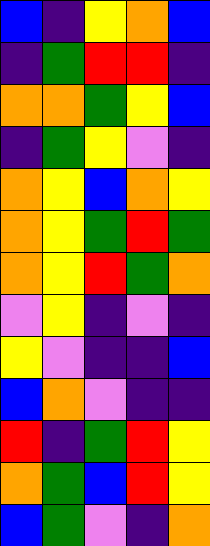[["blue", "indigo", "yellow", "orange", "blue"], ["indigo", "green", "red", "red", "indigo"], ["orange", "orange", "green", "yellow", "blue"], ["indigo", "green", "yellow", "violet", "indigo"], ["orange", "yellow", "blue", "orange", "yellow"], ["orange", "yellow", "green", "red", "green"], ["orange", "yellow", "red", "green", "orange"], ["violet", "yellow", "indigo", "violet", "indigo"], ["yellow", "violet", "indigo", "indigo", "blue"], ["blue", "orange", "violet", "indigo", "indigo"], ["red", "indigo", "green", "red", "yellow"], ["orange", "green", "blue", "red", "yellow"], ["blue", "green", "violet", "indigo", "orange"]]